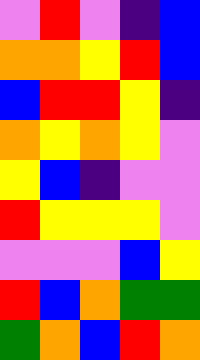[["violet", "red", "violet", "indigo", "blue"], ["orange", "orange", "yellow", "red", "blue"], ["blue", "red", "red", "yellow", "indigo"], ["orange", "yellow", "orange", "yellow", "violet"], ["yellow", "blue", "indigo", "violet", "violet"], ["red", "yellow", "yellow", "yellow", "violet"], ["violet", "violet", "violet", "blue", "yellow"], ["red", "blue", "orange", "green", "green"], ["green", "orange", "blue", "red", "orange"]]